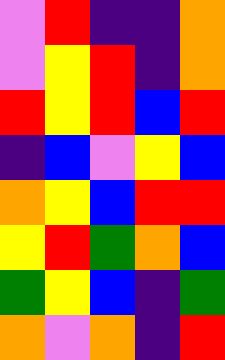[["violet", "red", "indigo", "indigo", "orange"], ["violet", "yellow", "red", "indigo", "orange"], ["red", "yellow", "red", "blue", "red"], ["indigo", "blue", "violet", "yellow", "blue"], ["orange", "yellow", "blue", "red", "red"], ["yellow", "red", "green", "orange", "blue"], ["green", "yellow", "blue", "indigo", "green"], ["orange", "violet", "orange", "indigo", "red"]]